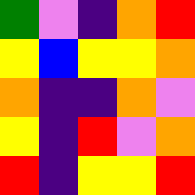[["green", "violet", "indigo", "orange", "red"], ["yellow", "blue", "yellow", "yellow", "orange"], ["orange", "indigo", "indigo", "orange", "violet"], ["yellow", "indigo", "red", "violet", "orange"], ["red", "indigo", "yellow", "yellow", "red"]]